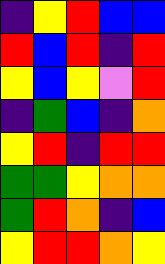[["indigo", "yellow", "red", "blue", "blue"], ["red", "blue", "red", "indigo", "red"], ["yellow", "blue", "yellow", "violet", "red"], ["indigo", "green", "blue", "indigo", "orange"], ["yellow", "red", "indigo", "red", "red"], ["green", "green", "yellow", "orange", "orange"], ["green", "red", "orange", "indigo", "blue"], ["yellow", "red", "red", "orange", "yellow"]]